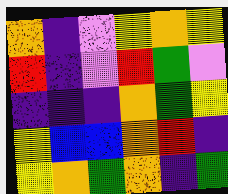[["orange", "indigo", "violet", "yellow", "orange", "yellow"], ["red", "indigo", "violet", "red", "green", "violet"], ["indigo", "indigo", "indigo", "orange", "green", "yellow"], ["yellow", "blue", "blue", "orange", "red", "indigo"], ["yellow", "orange", "green", "orange", "indigo", "green"]]